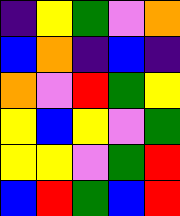[["indigo", "yellow", "green", "violet", "orange"], ["blue", "orange", "indigo", "blue", "indigo"], ["orange", "violet", "red", "green", "yellow"], ["yellow", "blue", "yellow", "violet", "green"], ["yellow", "yellow", "violet", "green", "red"], ["blue", "red", "green", "blue", "red"]]